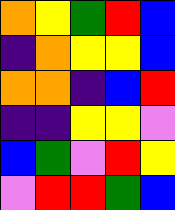[["orange", "yellow", "green", "red", "blue"], ["indigo", "orange", "yellow", "yellow", "blue"], ["orange", "orange", "indigo", "blue", "red"], ["indigo", "indigo", "yellow", "yellow", "violet"], ["blue", "green", "violet", "red", "yellow"], ["violet", "red", "red", "green", "blue"]]